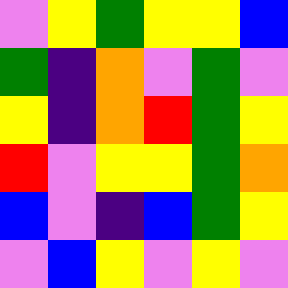[["violet", "yellow", "green", "yellow", "yellow", "blue"], ["green", "indigo", "orange", "violet", "green", "violet"], ["yellow", "indigo", "orange", "red", "green", "yellow"], ["red", "violet", "yellow", "yellow", "green", "orange"], ["blue", "violet", "indigo", "blue", "green", "yellow"], ["violet", "blue", "yellow", "violet", "yellow", "violet"]]